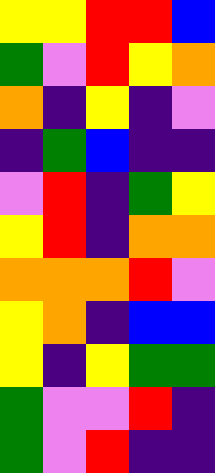[["yellow", "yellow", "red", "red", "blue"], ["green", "violet", "red", "yellow", "orange"], ["orange", "indigo", "yellow", "indigo", "violet"], ["indigo", "green", "blue", "indigo", "indigo"], ["violet", "red", "indigo", "green", "yellow"], ["yellow", "red", "indigo", "orange", "orange"], ["orange", "orange", "orange", "red", "violet"], ["yellow", "orange", "indigo", "blue", "blue"], ["yellow", "indigo", "yellow", "green", "green"], ["green", "violet", "violet", "red", "indigo"], ["green", "violet", "red", "indigo", "indigo"]]